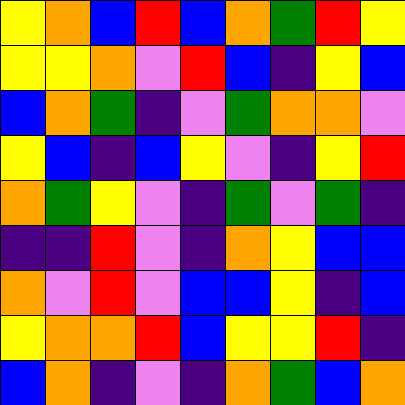[["yellow", "orange", "blue", "red", "blue", "orange", "green", "red", "yellow"], ["yellow", "yellow", "orange", "violet", "red", "blue", "indigo", "yellow", "blue"], ["blue", "orange", "green", "indigo", "violet", "green", "orange", "orange", "violet"], ["yellow", "blue", "indigo", "blue", "yellow", "violet", "indigo", "yellow", "red"], ["orange", "green", "yellow", "violet", "indigo", "green", "violet", "green", "indigo"], ["indigo", "indigo", "red", "violet", "indigo", "orange", "yellow", "blue", "blue"], ["orange", "violet", "red", "violet", "blue", "blue", "yellow", "indigo", "blue"], ["yellow", "orange", "orange", "red", "blue", "yellow", "yellow", "red", "indigo"], ["blue", "orange", "indigo", "violet", "indigo", "orange", "green", "blue", "orange"]]